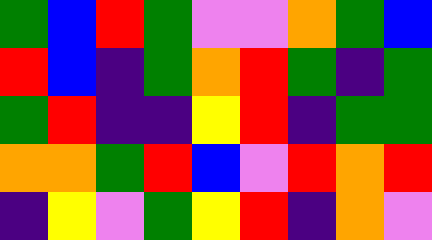[["green", "blue", "red", "green", "violet", "violet", "orange", "green", "blue"], ["red", "blue", "indigo", "green", "orange", "red", "green", "indigo", "green"], ["green", "red", "indigo", "indigo", "yellow", "red", "indigo", "green", "green"], ["orange", "orange", "green", "red", "blue", "violet", "red", "orange", "red"], ["indigo", "yellow", "violet", "green", "yellow", "red", "indigo", "orange", "violet"]]